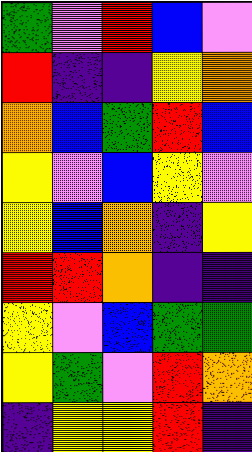[["green", "violet", "red", "blue", "violet"], ["red", "indigo", "indigo", "yellow", "orange"], ["orange", "blue", "green", "red", "blue"], ["yellow", "violet", "blue", "yellow", "violet"], ["yellow", "blue", "orange", "indigo", "yellow"], ["red", "red", "orange", "indigo", "indigo"], ["yellow", "violet", "blue", "green", "green"], ["yellow", "green", "violet", "red", "orange"], ["indigo", "yellow", "yellow", "red", "indigo"]]